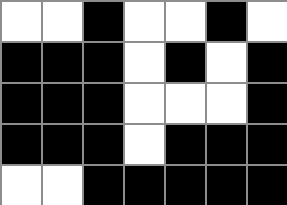[["white", "white", "black", "white", "white", "black", "white"], ["black", "black", "black", "white", "black", "white", "black"], ["black", "black", "black", "white", "white", "white", "black"], ["black", "black", "black", "white", "black", "black", "black"], ["white", "white", "black", "black", "black", "black", "black"]]